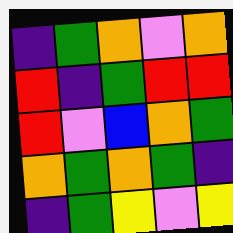[["indigo", "green", "orange", "violet", "orange"], ["red", "indigo", "green", "red", "red"], ["red", "violet", "blue", "orange", "green"], ["orange", "green", "orange", "green", "indigo"], ["indigo", "green", "yellow", "violet", "yellow"]]